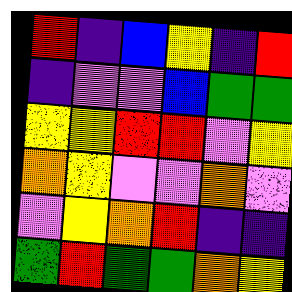[["red", "indigo", "blue", "yellow", "indigo", "red"], ["indigo", "violet", "violet", "blue", "green", "green"], ["yellow", "yellow", "red", "red", "violet", "yellow"], ["orange", "yellow", "violet", "violet", "orange", "violet"], ["violet", "yellow", "orange", "red", "indigo", "indigo"], ["green", "red", "green", "green", "orange", "yellow"]]